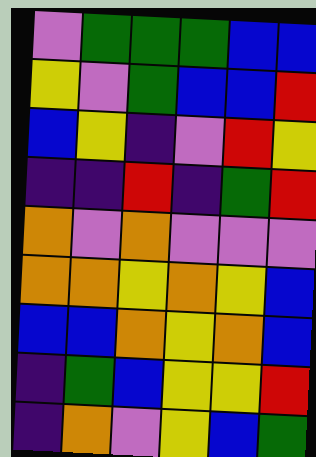[["violet", "green", "green", "green", "blue", "blue"], ["yellow", "violet", "green", "blue", "blue", "red"], ["blue", "yellow", "indigo", "violet", "red", "yellow"], ["indigo", "indigo", "red", "indigo", "green", "red"], ["orange", "violet", "orange", "violet", "violet", "violet"], ["orange", "orange", "yellow", "orange", "yellow", "blue"], ["blue", "blue", "orange", "yellow", "orange", "blue"], ["indigo", "green", "blue", "yellow", "yellow", "red"], ["indigo", "orange", "violet", "yellow", "blue", "green"]]